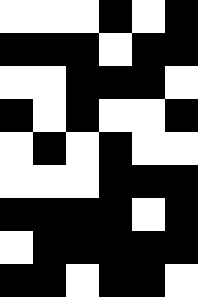[["white", "white", "white", "black", "white", "black"], ["black", "black", "black", "white", "black", "black"], ["white", "white", "black", "black", "black", "white"], ["black", "white", "black", "white", "white", "black"], ["white", "black", "white", "black", "white", "white"], ["white", "white", "white", "black", "black", "black"], ["black", "black", "black", "black", "white", "black"], ["white", "black", "black", "black", "black", "black"], ["black", "black", "white", "black", "black", "white"]]